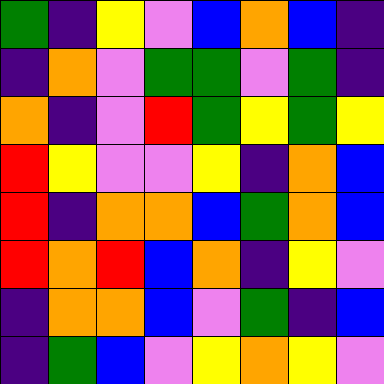[["green", "indigo", "yellow", "violet", "blue", "orange", "blue", "indigo"], ["indigo", "orange", "violet", "green", "green", "violet", "green", "indigo"], ["orange", "indigo", "violet", "red", "green", "yellow", "green", "yellow"], ["red", "yellow", "violet", "violet", "yellow", "indigo", "orange", "blue"], ["red", "indigo", "orange", "orange", "blue", "green", "orange", "blue"], ["red", "orange", "red", "blue", "orange", "indigo", "yellow", "violet"], ["indigo", "orange", "orange", "blue", "violet", "green", "indigo", "blue"], ["indigo", "green", "blue", "violet", "yellow", "orange", "yellow", "violet"]]